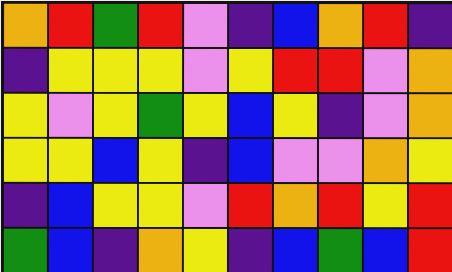[["orange", "red", "green", "red", "violet", "indigo", "blue", "orange", "red", "indigo"], ["indigo", "yellow", "yellow", "yellow", "violet", "yellow", "red", "red", "violet", "orange"], ["yellow", "violet", "yellow", "green", "yellow", "blue", "yellow", "indigo", "violet", "orange"], ["yellow", "yellow", "blue", "yellow", "indigo", "blue", "violet", "violet", "orange", "yellow"], ["indigo", "blue", "yellow", "yellow", "violet", "red", "orange", "red", "yellow", "red"], ["green", "blue", "indigo", "orange", "yellow", "indigo", "blue", "green", "blue", "red"]]